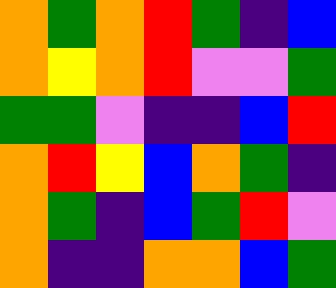[["orange", "green", "orange", "red", "green", "indigo", "blue"], ["orange", "yellow", "orange", "red", "violet", "violet", "green"], ["green", "green", "violet", "indigo", "indigo", "blue", "red"], ["orange", "red", "yellow", "blue", "orange", "green", "indigo"], ["orange", "green", "indigo", "blue", "green", "red", "violet"], ["orange", "indigo", "indigo", "orange", "orange", "blue", "green"]]